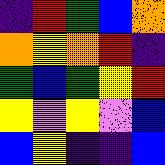[["indigo", "red", "green", "blue", "orange"], ["orange", "yellow", "orange", "red", "indigo"], ["green", "blue", "green", "yellow", "red"], ["yellow", "violet", "yellow", "violet", "blue"], ["blue", "yellow", "indigo", "indigo", "blue"]]